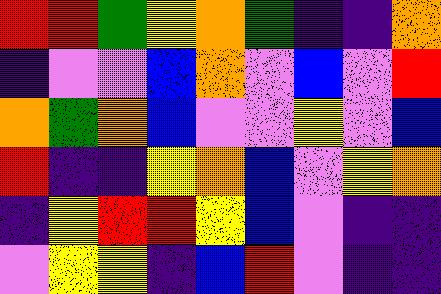[["red", "red", "green", "yellow", "orange", "green", "indigo", "indigo", "orange"], ["indigo", "violet", "violet", "blue", "orange", "violet", "blue", "violet", "red"], ["orange", "green", "orange", "blue", "violet", "violet", "yellow", "violet", "blue"], ["red", "indigo", "indigo", "yellow", "orange", "blue", "violet", "yellow", "orange"], ["indigo", "yellow", "red", "red", "yellow", "blue", "violet", "indigo", "indigo"], ["violet", "yellow", "yellow", "indigo", "blue", "red", "violet", "indigo", "indigo"]]